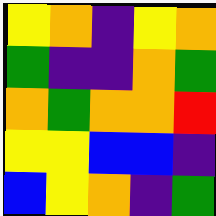[["yellow", "orange", "indigo", "yellow", "orange"], ["green", "indigo", "indigo", "orange", "green"], ["orange", "green", "orange", "orange", "red"], ["yellow", "yellow", "blue", "blue", "indigo"], ["blue", "yellow", "orange", "indigo", "green"]]